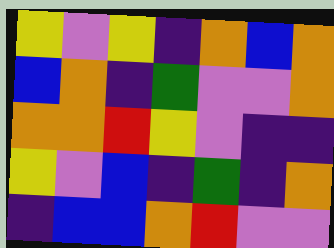[["yellow", "violet", "yellow", "indigo", "orange", "blue", "orange"], ["blue", "orange", "indigo", "green", "violet", "violet", "orange"], ["orange", "orange", "red", "yellow", "violet", "indigo", "indigo"], ["yellow", "violet", "blue", "indigo", "green", "indigo", "orange"], ["indigo", "blue", "blue", "orange", "red", "violet", "violet"]]